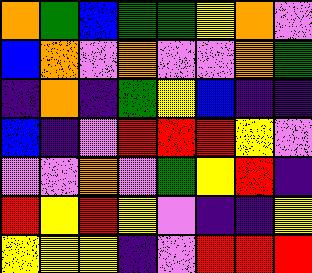[["orange", "green", "blue", "green", "green", "yellow", "orange", "violet"], ["blue", "orange", "violet", "orange", "violet", "violet", "orange", "green"], ["indigo", "orange", "indigo", "green", "yellow", "blue", "indigo", "indigo"], ["blue", "indigo", "violet", "red", "red", "red", "yellow", "violet"], ["violet", "violet", "orange", "violet", "green", "yellow", "red", "indigo"], ["red", "yellow", "red", "yellow", "violet", "indigo", "indigo", "yellow"], ["yellow", "yellow", "yellow", "indigo", "violet", "red", "red", "red"]]